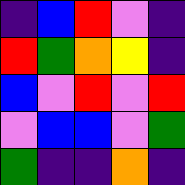[["indigo", "blue", "red", "violet", "indigo"], ["red", "green", "orange", "yellow", "indigo"], ["blue", "violet", "red", "violet", "red"], ["violet", "blue", "blue", "violet", "green"], ["green", "indigo", "indigo", "orange", "indigo"]]